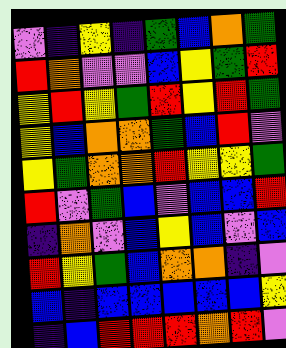[["violet", "indigo", "yellow", "indigo", "green", "blue", "orange", "green"], ["red", "orange", "violet", "violet", "blue", "yellow", "green", "red"], ["yellow", "red", "yellow", "green", "red", "yellow", "red", "green"], ["yellow", "blue", "orange", "orange", "green", "blue", "red", "violet"], ["yellow", "green", "orange", "orange", "red", "yellow", "yellow", "green"], ["red", "violet", "green", "blue", "violet", "blue", "blue", "red"], ["indigo", "orange", "violet", "blue", "yellow", "blue", "violet", "blue"], ["red", "yellow", "green", "blue", "orange", "orange", "indigo", "violet"], ["blue", "indigo", "blue", "blue", "blue", "blue", "blue", "yellow"], ["indigo", "blue", "red", "red", "red", "orange", "red", "violet"]]